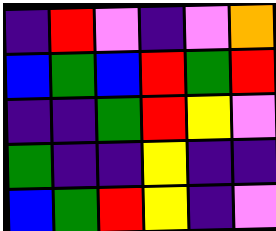[["indigo", "red", "violet", "indigo", "violet", "orange"], ["blue", "green", "blue", "red", "green", "red"], ["indigo", "indigo", "green", "red", "yellow", "violet"], ["green", "indigo", "indigo", "yellow", "indigo", "indigo"], ["blue", "green", "red", "yellow", "indigo", "violet"]]